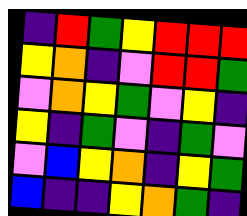[["indigo", "red", "green", "yellow", "red", "red", "red"], ["yellow", "orange", "indigo", "violet", "red", "red", "green"], ["violet", "orange", "yellow", "green", "violet", "yellow", "indigo"], ["yellow", "indigo", "green", "violet", "indigo", "green", "violet"], ["violet", "blue", "yellow", "orange", "indigo", "yellow", "green"], ["blue", "indigo", "indigo", "yellow", "orange", "green", "indigo"]]